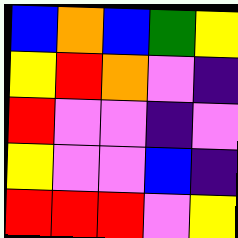[["blue", "orange", "blue", "green", "yellow"], ["yellow", "red", "orange", "violet", "indigo"], ["red", "violet", "violet", "indigo", "violet"], ["yellow", "violet", "violet", "blue", "indigo"], ["red", "red", "red", "violet", "yellow"]]